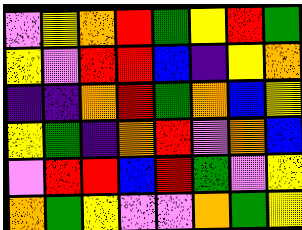[["violet", "yellow", "orange", "red", "green", "yellow", "red", "green"], ["yellow", "violet", "red", "red", "blue", "indigo", "yellow", "orange"], ["indigo", "indigo", "orange", "red", "green", "orange", "blue", "yellow"], ["yellow", "green", "indigo", "orange", "red", "violet", "orange", "blue"], ["violet", "red", "red", "blue", "red", "green", "violet", "yellow"], ["orange", "green", "yellow", "violet", "violet", "orange", "green", "yellow"]]